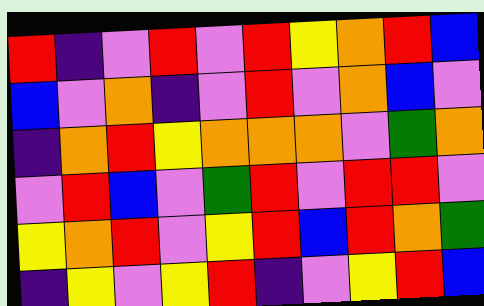[["red", "indigo", "violet", "red", "violet", "red", "yellow", "orange", "red", "blue"], ["blue", "violet", "orange", "indigo", "violet", "red", "violet", "orange", "blue", "violet"], ["indigo", "orange", "red", "yellow", "orange", "orange", "orange", "violet", "green", "orange"], ["violet", "red", "blue", "violet", "green", "red", "violet", "red", "red", "violet"], ["yellow", "orange", "red", "violet", "yellow", "red", "blue", "red", "orange", "green"], ["indigo", "yellow", "violet", "yellow", "red", "indigo", "violet", "yellow", "red", "blue"]]